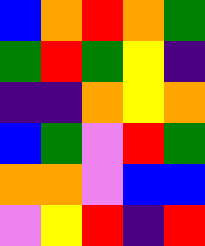[["blue", "orange", "red", "orange", "green"], ["green", "red", "green", "yellow", "indigo"], ["indigo", "indigo", "orange", "yellow", "orange"], ["blue", "green", "violet", "red", "green"], ["orange", "orange", "violet", "blue", "blue"], ["violet", "yellow", "red", "indigo", "red"]]